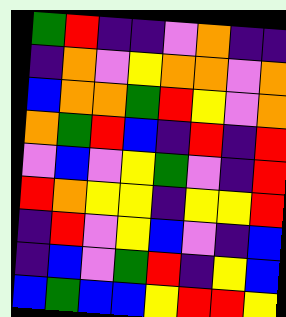[["green", "red", "indigo", "indigo", "violet", "orange", "indigo", "indigo"], ["indigo", "orange", "violet", "yellow", "orange", "orange", "violet", "orange"], ["blue", "orange", "orange", "green", "red", "yellow", "violet", "orange"], ["orange", "green", "red", "blue", "indigo", "red", "indigo", "red"], ["violet", "blue", "violet", "yellow", "green", "violet", "indigo", "red"], ["red", "orange", "yellow", "yellow", "indigo", "yellow", "yellow", "red"], ["indigo", "red", "violet", "yellow", "blue", "violet", "indigo", "blue"], ["indigo", "blue", "violet", "green", "red", "indigo", "yellow", "blue"], ["blue", "green", "blue", "blue", "yellow", "red", "red", "yellow"]]